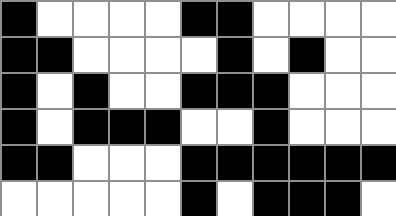[["black", "white", "white", "white", "white", "black", "black", "white", "white", "white", "white"], ["black", "black", "white", "white", "white", "white", "black", "white", "black", "white", "white"], ["black", "white", "black", "white", "white", "black", "black", "black", "white", "white", "white"], ["black", "white", "black", "black", "black", "white", "white", "black", "white", "white", "white"], ["black", "black", "white", "white", "white", "black", "black", "black", "black", "black", "black"], ["white", "white", "white", "white", "white", "black", "white", "black", "black", "black", "white"]]